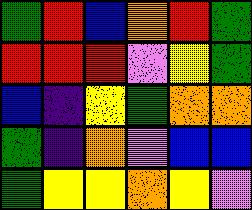[["green", "red", "blue", "orange", "red", "green"], ["red", "red", "red", "violet", "yellow", "green"], ["blue", "indigo", "yellow", "green", "orange", "orange"], ["green", "indigo", "orange", "violet", "blue", "blue"], ["green", "yellow", "yellow", "orange", "yellow", "violet"]]